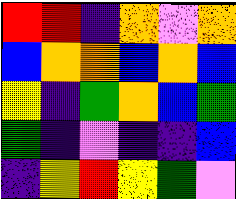[["red", "red", "indigo", "orange", "violet", "orange"], ["blue", "orange", "orange", "blue", "orange", "blue"], ["yellow", "indigo", "green", "orange", "blue", "green"], ["green", "indigo", "violet", "indigo", "indigo", "blue"], ["indigo", "yellow", "red", "yellow", "green", "violet"]]